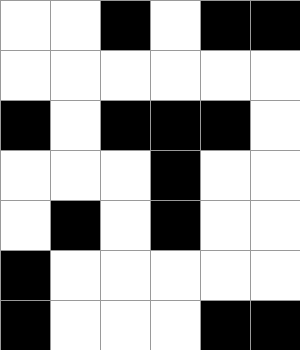[["white", "white", "black", "white", "black", "black"], ["white", "white", "white", "white", "white", "white"], ["black", "white", "black", "black", "black", "white"], ["white", "white", "white", "black", "white", "white"], ["white", "black", "white", "black", "white", "white"], ["black", "white", "white", "white", "white", "white"], ["black", "white", "white", "white", "black", "black"]]